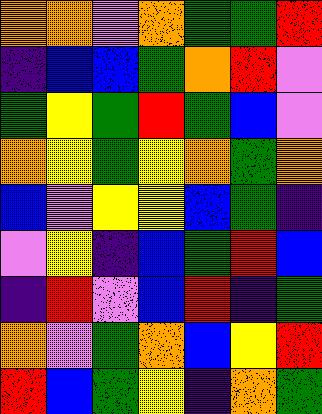[["orange", "orange", "violet", "orange", "green", "green", "red"], ["indigo", "blue", "blue", "green", "orange", "red", "violet"], ["green", "yellow", "green", "red", "green", "blue", "violet"], ["orange", "yellow", "green", "yellow", "orange", "green", "orange"], ["blue", "violet", "yellow", "yellow", "blue", "green", "indigo"], ["violet", "yellow", "indigo", "blue", "green", "red", "blue"], ["indigo", "red", "violet", "blue", "red", "indigo", "green"], ["orange", "violet", "green", "orange", "blue", "yellow", "red"], ["red", "blue", "green", "yellow", "indigo", "orange", "green"]]